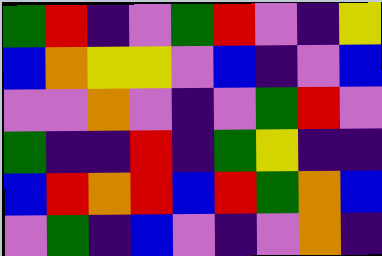[["green", "red", "indigo", "violet", "green", "red", "violet", "indigo", "yellow"], ["blue", "orange", "yellow", "yellow", "violet", "blue", "indigo", "violet", "blue"], ["violet", "violet", "orange", "violet", "indigo", "violet", "green", "red", "violet"], ["green", "indigo", "indigo", "red", "indigo", "green", "yellow", "indigo", "indigo"], ["blue", "red", "orange", "red", "blue", "red", "green", "orange", "blue"], ["violet", "green", "indigo", "blue", "violet", "indigo", "violet", "orange", "indigo"]]